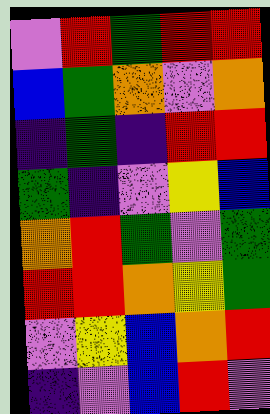[["violet", "red", "green", "red", "red"], ["blue", "green", "orange", "violet", "orange"], ["indigo", "green", "indigo", "red", "red"], ["green", "indigo", "violet", "yellow", "blue"], ["orange", "red", "green", "violet", "green"], ["red", "red", "orange", "yellow", "green"], ["violet", "yellow", "blue", "orange", "red"], ["indigo", "violet", "blue", "red", "violet"]]